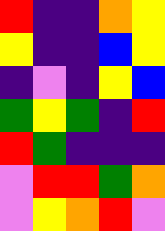[["red", "indigo", "indigo", "orange", "yellow"], ["yellow", "indigo", "indigo", "blue", "yellow"], ["indigo", "violet", "indigo", "yellow", "blue"], ["green", "yellow", "green", "indigo", "red"], ["red", "green", "indigo", "indigo", "indigo"], ["violet", "red", "red", "green", "orange"], ["violet", "yellow", "orange", "red", "violet"]]